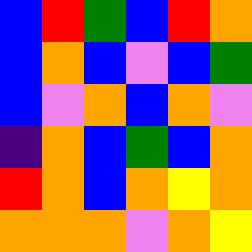[["blue", "red", "green", "blue", "red", "orange"], ["blue", "orange", "blue", "violet", "blue", "green"], ["blue", "violet", "orange", "blue", "orange", "violet"], ["indigo", "orange", "blue", "green", "blue", "orange"], ["red", "orange", "blue", "orange", "yellow", "orange"], ["orange", "orange", "orange", "violet", "orange", "yellow"]]